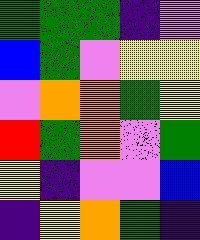[["green", "green", "green", "indigo", "violet"], ["blue", "green", "violet", "yellow", "yellow"], ["violet", "orange", "orange", "green", "yellow"], ["red", "green", "orange", "violet", "green"], ["yellow", "indigo", "violet", "violet", "blue"], ["indigo", "yellow", "orange", "green", "indigo"]]